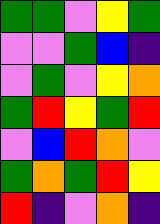[["green", "green", "violet", "yellow", "green"], ["violet", "violet", "green", "blue", "indigo"], ["violet", "green", "violet", "yellow", "orange"], ["green", "red", "yellow", "green", "red"], ["violet", "blue", "red", "orange", "violet"], ["green", "orange", "green", "red", "yellow"], ["red", "indigo", "violet", "orange", "indigo"]]